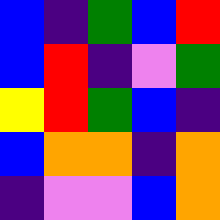[["blue", "indigo", "green", "blue", "red"], ["blue", "red", "indigo", "violet", "green"], ["yellow", "red", "green", "blue", "indigo"], ["blue", "orange", "orange", "indigo", "orange"], ["indigo", "violet", "violet", "blue", "orange"]]